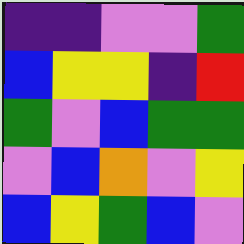[["indigo", "indigo", "violet", "violet", "green"], ["blue", "yellow", "yellow", "indigo", "red"], ["green", "violet", "blue", "green", "green"], ["violet", "blue", "orange", "violet", "yellow"], ["blue", "yellow", "green", "blue", "violet"]]